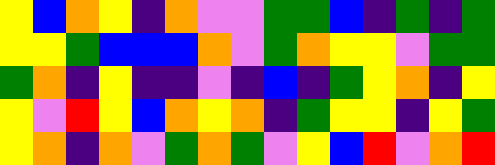[["yellow", "blue", "orange", "yellow", "indigo", "orange", "violet", "violet", "green", "green", "blue", "indigo", "green", "indigo", "green"], ["yellow", "yellow", "green", "blue", "blue", "blue", "orange", "violet", "green", "orange", "yellow", "yellow", "violet", "green", "green"], ["green", "orange", "indigo", "yellow", "indigo", "indigo", "violet", "indigo", "blue", "indigo", "green", "yellow", "orange", "indigo", "yellow"], ["yellow", "violet", "red", "yellow", "blue", "orange", "yellow", "orange", "indigo", "green", "yellow", "yellow", "indigo", "yellow", "green"], ["yellow", "orange", "indigo", "orange", "violet", "green", "orange", "green", "violet", "yellow", "blue", "red", "violet", "orange", "red"]]